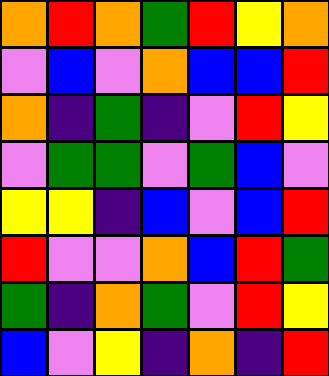[["orange", "red", "orange", "green", "red", "yellow", "orange"], ["violet", "blue", "violet", "orange", "blue", "blue", "red"], ["orange", "indigo", "green", "indigo", "violet", "red", "yellow"], ["violet", "green", "green", "violet", "green", "blue", "violet"], ["yellow", "yellow", "indigo", "blue", "violet", "blue", "red"], ["red", "violet", "violet", "orange", "blue", "red", "green"], ["green", "indigo", "orange", "green", "violet", "red", "yellow"], ["blue", "violet", "yellow", "indigo", "orange", "indigo", "red"]]